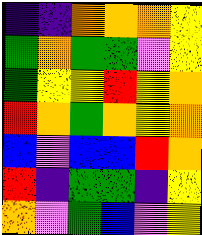[["indigo", "indigo", "orange", "orange", "orange", "yellow"], ["green", "orange", "green", "green", "violet", "yellow"], ["green", "yellow", "yellow", "red", "yellow", "orange"], ["red", "orange", "green", "orange", "yellow", "orange"], ["blue", "violet", "blue", "blue", "red", "orange"], ["red", "indigo", "green", "green", "indigo", "yellow"], ["orange", "violet", "green", "blue", "violet", "yellow"]]